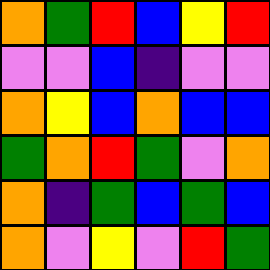[["orange", "green", "red", "blue", "yellow", "red"], ["violet", "violet", "blue", "indigo", "violet", "violet"], ["orange", "yellow", "blue", "orange", "blue", "blue"], ["green", "orange", "red", "green", "violet", "orange"], ["orange", "indigo", "green", "blue", "green", "blue"], ["orange", "violet", "yellow", "violet", "red", "green"]]